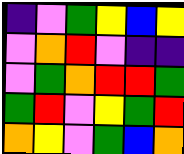[["indigo", "violet", "green", "yellow", "blue", "yellow"], ["violet", "orange", "red", "violet", "indigo", "indigo"], ["violet", "green", "orange", "red", "red", "green"], ["green", "red", "violet", "yellow", "green", "red"], ["orange", "yellow", "violet", "green", "blue", "orange"]]